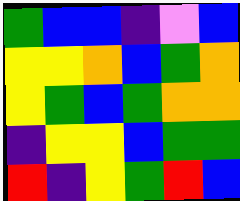[["green", "blue", "blue", "indigo", "violet", "blue"], ["yellow", "yellow", "orange", "blue", "green", "orange"], ["yellow", "green", "blue", "green", "orange", "orange"], ["indigo", "yellow", "yellow", "blue", "green", "green"], ["red", "indigo", "yellow", "green", "red", "blue"]]